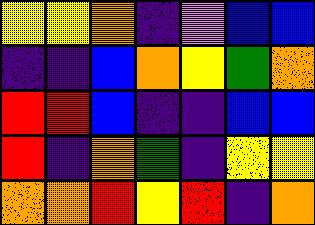[["yellow", "yellow", "orange", "indigo", "violet", "blue", "blue"], ["indigo", "indigo", "blue", "orange", "yellow", "green", "orange"], ["red", "red", "blue", "indigo", "indigo", "blue", "blue"], ["red", "indigo", "orange", "green", "indigo", "yellow", "yellow"], ["orange", "orange", "red", "yellow", "red", "indigo", "orange"]]